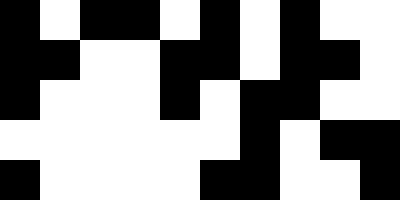[["black", "white", "black", "black", "white", "black", "white", "black", "white", "white"], ["black", "black", "white", "white", "black", "black", "white", "black", "black", "white"], ["black", "white", "white", "white", "black", "white", "black", "black", "white", "white"], ["white", "white", "white", "white", "white", "white", "black", "white", "black", "black"], ["black", "white", "white", "white", "white", "black", "black", "white", "white", "black"]]